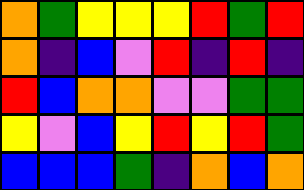[["orange", "green", "yellow", "yellow", "yellow", "red", "green", "red"], ["orange", "indigo", "blue", "violet", "red", "indigo", "red", "indigo"], ["red", "blue", "orange", "orange", "violet", "violet", "green", "green"], ["yellow", "violet", "blue", "yellow", "red", "yellow", "red", "green"], ["blue", "blue", "blue", "green", "indigo", "orange", "blue", "orange"]]